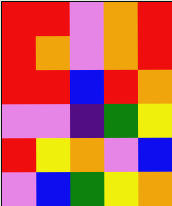[["red", "red", "violet", "orange", "red"], ["red", "orange", "violet", "orange", "red"], ["red", "red", "blue", "red", "orange"], ["violet", "violet", "indigo", "green", "yellow"], ["red", "yellow", "orange", "violet", "blue"], ["violet", "blue", "green", "yellow", "orange"]]